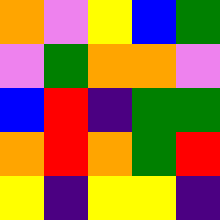[["orange", "violet", "yellow", "blue", "green"], ["violet", "green", "orange", "orange", "violet"], ["blue", "red", "indigo", "green", "green"], ["orange", "red", "orange", "green", "red"], ["yellow", "indigo", "yellow", "yellow", "indigo"]]